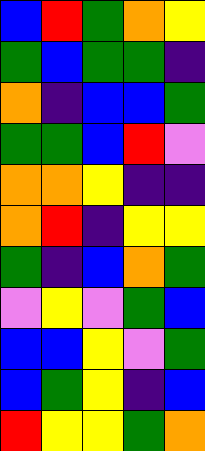[["blue", "red", "green", "orange", "yellow"], ["green", "blue", "green", "green", "indigo"], ["orange", "indigo", "blue", "blue", "green"], ["green", "green", "blue", "red", "violet"], ["orange", "orange", "yellow", "indigo", "indigo"], ["orange", "red", "indigo", "yellow", "yellow"], ["green", "indigo", "blue", "orange", "green"], ["violet", "yellow", "violet", "green", "blue"], ["blue", "blue", "yellow", "violet", "green"], ["blue", "green", "yellow", "indigo", "blue"], ["red", "yellow", "yellow", "green", "orange"]]